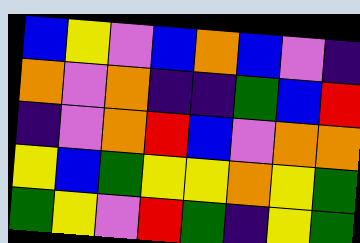[["blue", "yellow", "violet", "blue", "orange", "blue", "violet", "indigo"], ["orange", "violet", "orange", "indigo", "indigo", "green", "blue", "red"], ["indigo", "violet", "orange", "red", "blue", "violet", "orange", "orange"], ["yellow", "blue", "green", "yellow", "yellow", "orange", "yellow", "green"], ["green", "yellow", "violet", "red", "green", "indigo", "yellow", "green"]]